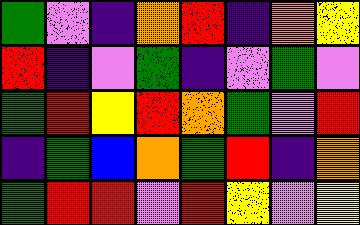[["green", "violet", "indigo", "orange", "red", "indigo", "orange", "yellow"], ["red", "indigo", "violet", "green", "indigo", "violet", "green", "violet"], ["green", "red", "yellow", "red", "orange", "green", "violet", "red"], ["indigo", "green", "blue", "orange", "green", "red", "indigo", "orange"], ["green", "red", "red", "violet", "red", "yellow", "violet", "yellow"]]